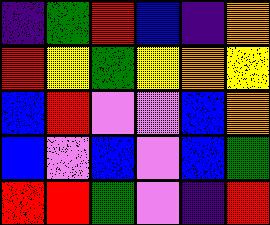[["indigo", "green", "red", "blue", "indigo", "orange"], ["red", "yellow", "green", "yellow", "orange", "yellow"], ["blue", "red", "violet", "violet", "blue", "orange"], ["blue", "violet", "blue", "violet", "blue", "green"], ["red", "red", "green", "violet", "indigo", "red"]]